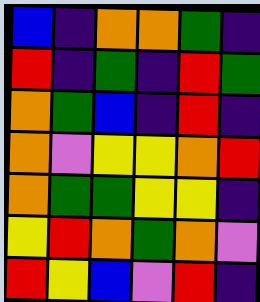[["blue", "indigo", "orange", "orange", "green", "indigo"], ["red", "indigo", "green", "indigo", "red", "green"], ["orange", "green", "blue", "indigo", "red", "indigo"], ["orange", "violet", "yellow", "yellow", "orange", "red"], ["orange", "green", "green", "yellow", "yellow", "indigo"], ["yellow", "red", "orange", "green", "orange", "violet"], ["red", "yellow", "blue", "violet", "red", "indigo"]]